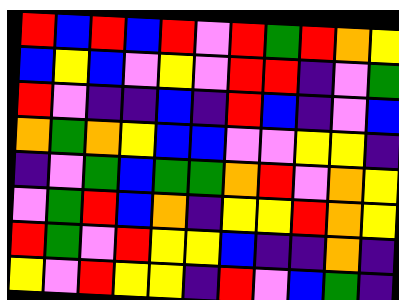[["red", "blue", "red", "blue", "red", "violet", "red", "green", "red", "orange", "yellow"], ["blue", "yellow", "blue", "violet", "yellow", "violet", "red", "red", "indigo", "violet", "green"], ["red", "violet", "indigo", "indigo", "blue", "indigo", "red", "blue", "indigo", "violet", "blue"], ["orange", "green", "orange", "yellow", "blue", "blue", "violet", "violet", "yellow", "yellow", "indigo"], ["indigo", "violet", "green", "blue", "green", "green", "orange", "red", "violet", "orange", "yellow"], ["violet", "green", "red", "blue", "orange", "indigo", "yellow", "yellow", "red", "orange", "yellow"], ["red", "green", "violet", "red", "yellow", "yellow", "blue", "indigo", "indigo", "orange", "indigo"], ["yellow", "violet", "red", "yellow", "yellow", "indigo", "red", "violet", "blue", "green", "indigo"]]